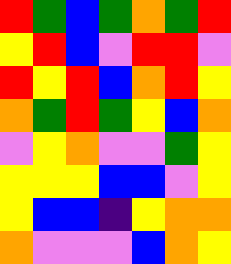[["red", "green", "blue", "green", "orange", "green", "red"], ["yellow", "red", "blue", "violet", "red", "red", "violet"], ["red", "yellow", "red", "blue", "orange", "red", "yellow"], ["orange", "green", "red", "green", "yellow", "blue", "orange"], ["violet", "yellow", "orange", "violet", "violet", "green", "yellow"], ["yellow", "yellow", "yellow", "blue", "blue", "violet", "yellow"], ["yellow", "blue", "blue", "indigo", "yellow", "orange", "orange"], ["orange", "violet", "violet", "violet", "blue", "orange", "yellow"]]